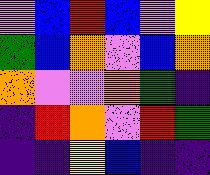[["violet", "blue", "red", "blue", "violet", "yellow"], ["green", "blue", "orange", "violet", "blue", "orange"], ["orange", "violet", "violet", "orange", "green", "indigo"], ["indigo", "red", "orange", "violet", "red", "green"], ["indigo", "indigo", "yellow", "blue", "indigo", "indigo"]]